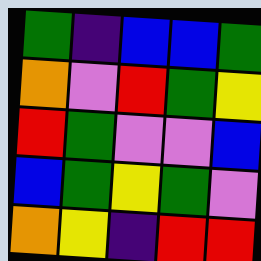[["green", "indigo", "blue", "blue", "green"], ["orange", "violet", "red", "green", "yellow"], ["red", "green", "violet", "violet", "blue"], ["blue", "green", "yellow", "green", "violet"], ["orange", "yellow", "indigo", "red", "red"]]